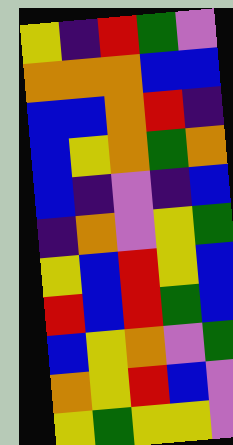[["yellow", "indigo", "red", "green", "violet"], ["orange", "orange", "orange", "blue", "blue"], ["blue", "blue", "orange", "red", "indigo"], ["blue", "yellow", "orange", "green", "orange"], ["blue", "indigo", "violet", "indigo", "blue"], ["indigo", "orange", "violet", "yellow", "green"], ["yellow", "blue", "red", "yellow", "blue"], ["red", "blue", "red", "green", "blue"], ["blue", "yellow", "orange", "violet", "green"], ["orange", "yellow", "red", "blue", "violet"], ["yellow", "green", "yellow", "yellow", "violet"]]